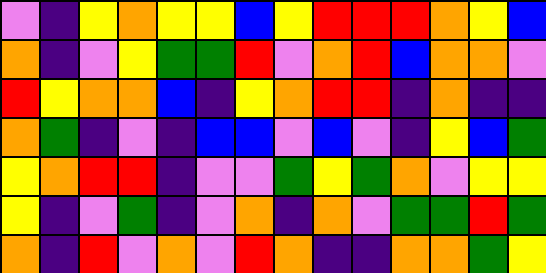[["violet", "indigo", "yellow", "orange", "yellow", "yellow", "blue", "yellow", "red", "red", "red", "orange", "yellow", "blue"], ["orange", "indigo", "violet", "yellow", "green", "green", "red", "violet", "orange", "red", "blue", "orange", "orange", "violet"], ["red", "yellow", "orange", "orange", "blue", "indigo", "yellow", "orange", "red", "red", "indigo", "orange", "indigo", "indigo"], ["orange", "green", "indigo", "violet", "indigo", "blue", "blue", "violet", "blue", "violet", "indigo", "yellow", "blue", "green"], ["yellow", "orange", "red", "red", "indigo", "violet", "violet", "green", "yellow", "green", "orange", "violet", "yellow", "yellow"], ["yellow", "indigo", "violet", "green", "indigo", "violet", "orange", "indigo", "orange", "violet", "green", "green", "red", "green"], ["orange", "indigo", "red", "violet", "orange", "violet", "red", "orange", "indigo", "indigo", "orange", "orange", "green", "yellow"]]